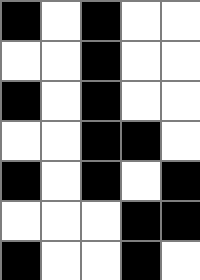[["black", "white", "black", "white", "white"], ["white", "white", "black", "white", "white"], ["black", "white", "black", "white", "white"], ["white", "white", "black", "black", "white"], ["black", "white", "black", "white", "black"], ["white", "white", "white", "black", "black"], ["black", "white", "white", "black", "white"]]